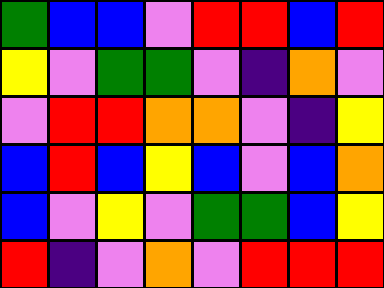[["green", "blue", "blue", "violet", "red", "red", "blue", "red"], ["yellow", "violet", "green", "green", "violet", "indigo", "orange", "violet"], ["violet", "red", "red", "orange", "orange", "violet", "indigo", "yellow"], ["blue", "red", "blue", "yellow", "blue", "violet", "blue", "orange"], ["blue", "violet", "yellow", "violet", "green", "green", "blue", "yellow"], ["red", "indigo", "violet", "orange", "violet", "red", "red", "red"]]